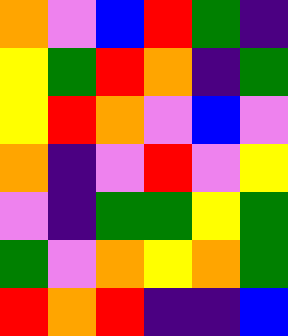[["orange", "violet", "blue", "red", "green", "indigo"], ["yellow", "green", "red", "orange", "indigo", "green"], ["yellow", "red", "orange", "violet", "blue", "violet"], ["orange", "indigo", "violet", "red", "violet", "yellow"], ["violet", "indigo", "green", "green", "yellow", "green"], ["green", "violet", "orange", "yellow", "orange", "green"], ["red", "orange", "red", "indigo", "indigo", "blue"]]